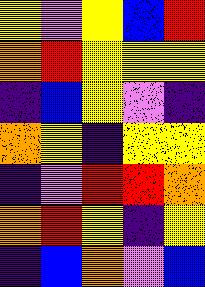[["yellow", "violet", "yellow", "blue", "red"], ["orange", "red", "yellow", "yellow", "yellow"], ["indigo", "blue", "yellow", "violet", "indigo"], ["orange", "yellow", "indigo", "yellow", "yellow"], ["indigo", "violet", "red", "red", "orange"], ["orange", "red", "yellow", "indigo", "yellow"], ["indigo", "blue", "orange", "violet", "blue"]]